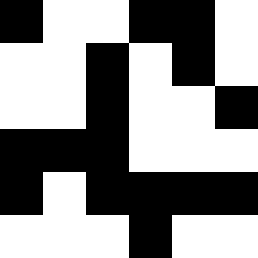[["black", "white", "white", "black", "black", "white"], ["white", "white", "black", "white", "black", "white"], ["white", "white", "black", "white", "white", "black"], ["black", "black", "black", "white", "white", "white"], ["black", "white", "black", "black", "black", "black"], ["white", "white", "white", "black", "white", "white"]]